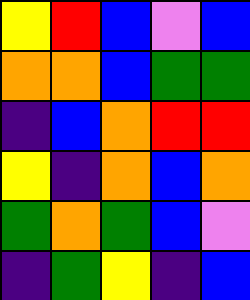[["yellow", "red", "blue", "violet", "blue"], ["orange", "orange", "blue", "green", "green"], ["indigo", "blue", "orange", "red", "red"], ["yellow", "indigo", "orange", "blue", "orange"], ["green", "orange", "green", "blue", "violet"], ["indigo", "green", "yellow", "indigo", "blue"]]